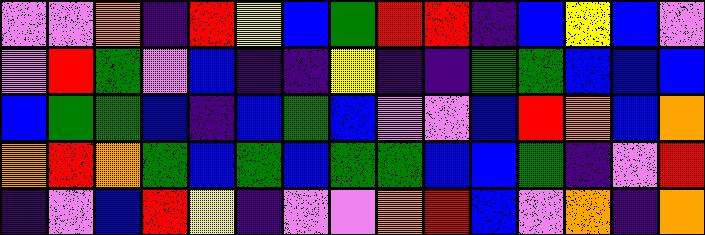[["violet", "violet", "orange", "indigo", "red", "yellow", "blue", "green", "red", "red", "indigo", "blue", "yellow", "blue", "violet"], ["violet", "red", "green", "violet", "blue", "indigo", "indigo", "yellow", "indigo", "indigo", "green", "green", "blue", "blue", "blue"], ["blue", "green", "green", "blue", "indigo", "blue", "green", "blue", "violet", "violet", "blue", "red", "orange", "blue", "orange"], ["orange", "red", "orange", "green", "blue", "green", "blue", "green", "green", "blue", "blue", "green", "indigo", "violet", "red"], ["indigo", "violet", "blue", "red", "yellow", "indigo", "violet", "violet", "orange", "red", "blue", "violet", "orange", "indigo", "orange"]]